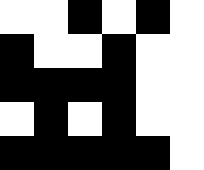[["white", "white", "black", "white", "black", "white"], ["black", "white", "white", "black", "white", "white"], ["black", "black", "black", "black", "white", "white"], ["white", "black", "white", "black", "white", "white"], ["black", "black", "black", "black", "black", "white"]]